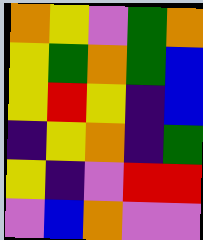[["orange", "yellow", "violet", "green", "orange"], ["yellow", "green", "orange", "green", "blue"], ["yellow", "red", "yellow", "indigo", "blue"], ["indigo", "yellow", "orange", "indigo", "green"], ["yellow", "indigo", "violet", "red", "red"], ["violet", "blue", "orange", "violet", "violet"]]